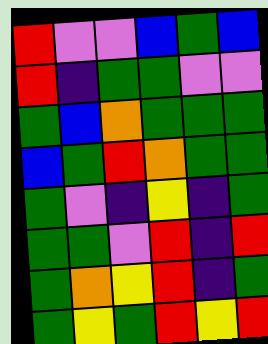[["red", "violet", "violet", "blue", "green", "blue"], ["red", "indigo", "green", "green", "violet", "violet"], ["green", "blue", "orange", "green", "green", "green"], ["blue", "green", "red", "orange", "green", "green"], ["green", "violet", "indigo", "yellow", "indigo", "green"], ["green", "green", "violet", "red", "indigo", "red"], ["green", "orange", "yellow", "red", "indigo", "green"], ["green", "yellow", "green", "red", "yellow", "red"]]